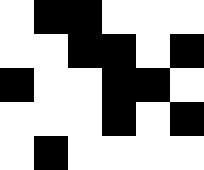[["white", "black", "black", "white", "white", "white"], ["white", "white", "black", "black", "white", "black"], ["black", "white", "white", "black", "black", "white"], ["white", "white", "white", "black", "white", "black"], ["white", "black", "white", "white", "white", "white"]]